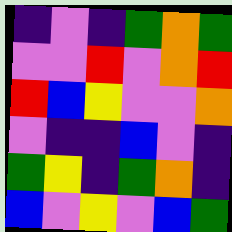[["indigo", "violet", "indigo", "green", "orange", "green"], ["violet", "violet", "red", "violet", "orange", "red"], ["red", "blue", "yellow", "violet", "violet", "orange"], ["violet", "indigo", "indigo", "blue", "violet", "indigo"], ["green", "yellow", "indigo", "green", "orange", "indigo"], ["blue", "violet", "yellow", "violet", "blue", "green"]]